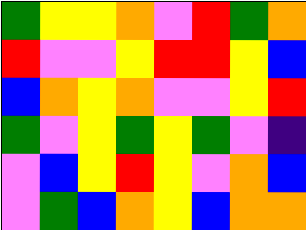[["green", "yellow", "yellow", "orange", "violet", "red", "green", "orange"], ["red", "violet", "violet", "yellow", "red", "red", "yellow", "blue"], ["blue", "orange", "yellow", "orange", "violet", "violet", "yellow", "red"], ["green", "violet", "yellow", "green", "yellow", "green", "violet", "indigo"], ["violet", "blue", "yellow", "red", "yellow", "violet", "orange", "blue"], ["violet", "green", "blue", "orange", "yellow", "blue", "orange", "orange"]]